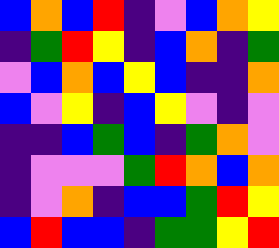[["blue", "orange", "blue", "red", "indigo", "violet", "blue", "orange", "yellow"], ["indigo", "green", "red", "yellow", "indigo", "blue", "orange", "indigo", "green"], ["violet", "blue", "orange", "blue", "yellow", "blue", "indigo", "indigo", "orange"], ["blue", "violet", "yellow", "indigo", "blue", "yellow", "violet", "indigo", "violet"], ["indigo", "indigo", "blue", "green", "blue", "indigo", "green", "orange", "violet"], ["indigo", "violet", "violet", "violet", "green", "red", "orange", "blue", "orange"], ["indigo", "violet", "orange", "indigo", "blue", "blue", "green", "red", "yellow"], ["blue", "red", "blue", "blue", "indigo", "green", "green", "yellow", "red"]]